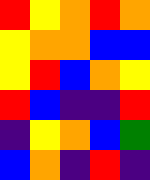[["red", "yellow", "orange", "red", "orange"], ["yellow", "orange", "orange", "blue", "blue"], ["yellow", "red", "blue", "orange", "yellow"], ["red", "blue", "indigo", "indigo", "red"], ["indigo", "yellow", "orange", "blue", "green"], ["blue", "orange", "indigo", "red", "indigo"]]